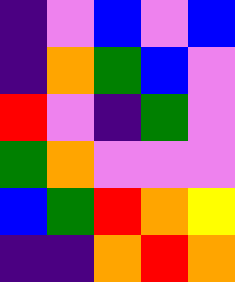[["indigo", "violet", "blue", "violet", "blue"], ["indigo", "orange", "green", "blue", "violet"], ["red", "violet", "indigo", "green", "violet"], ["green", "orange", "violet", "violet", "violet"], ["blue", "green", "red", "orange", "yellow"], ["indigo", "indigo", "orange", "red", "orange"]]